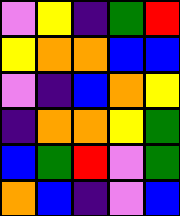[["violet", "yellow", "indigo", "green", "red"], ["yellow", "orange", "orange", "blue", "blue"], ["violet", "indigo", "blue", "orange", "yellow"], ["indigo", "orange", "orange", "yellow", "green"], ["blue", "green", "red", "violet", "green"], ["orange", "blue", "indigo", "violet", "blue"]]